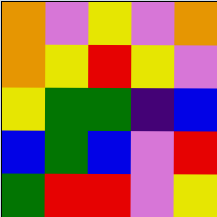[["orange", "violet", "yellow", "violet", "orange"], ["orange", "yellow", "red", "yellow", "violet"], ["yellow", "green", "green", "indigo", "blue"], ["blue", "green", "blue", "violet", "red"], ["green", "red", "red", "violet", "yellow"]]